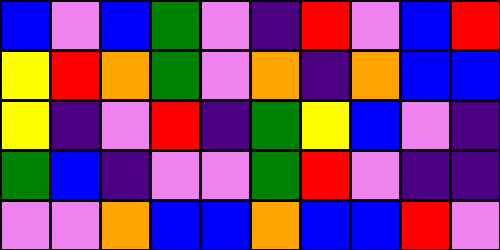[["blue", "violet", "blue", "green", "violet", "indigo", "red", "violet", "blue", "red"], ["yellow", "red", "orange", "green", "violet", "orange", "indigo", "orange", "blue", "blue"], ["yellow", "indigo", "violet", "red", "indigo", "green", "yellow", "blue", "violet", "indigo"], ["green", "blue", "indigo", "violet", "violet", "green", "red", "violet", "indigo", "indigo"], ["violet", "violet", "orange", "blue", "blue", "orange", "blue", "blue", "red", "violet"]]